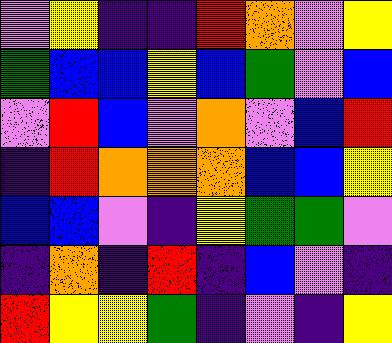[["violet", "yellow", "indigo", "indigo", "red", "orange", "violet", "yellow"], ["green", "blue", "blue", "yellow", "blue", "green", "violet", "blue"], ["violet", "red", "blue", "violet", "orange", "violet", "blue", "red"], ["indigo", "red", "orange", "orange", "orange", "blue", "blue", "yellow"], ["blue", "blue", "violet", "indigo", "yellow", "green", "green", "violet"], ["indigo", "orange", "indigo", "red", "indigo", "blue", "violet", "indigo"], ["red", "yellow", "yellow", "green", "indigo", "violet", "indigo", "yellow"]]